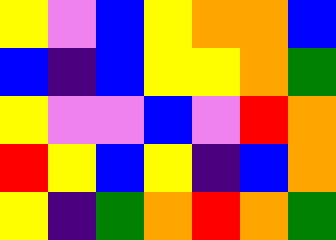[["yellow", "violet", "blue", "yellow", "orange", "orange", "blue"], ["blue", "indigo", "blue", "yellow", "yellow", "orange", "green"], ["yellow", "violet", "violet", "blue", "violet", "red", "orange"], ["red", "yellow", "blue", "yellow", "indigo", "blue", "orange"], ["yellow", "indigo", "green", "orange", "red", "orange", "green"]]